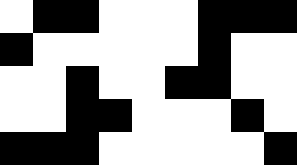[["white", "black", "black", "white", "white", "white", "black", "black", "black"], ["black", "white", "white", "white", "white", "white", "black", "white", "white"], ["white", "white", "black", "white", "white", "black", "black", "white", "white"], ["white", "white", "black", "black", "white", "white", "white", "black", "white"], ["black", "black", "black", "white", "white", "white", "white", "white", "black"]]